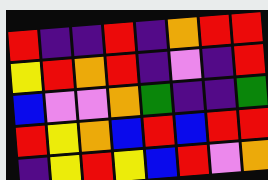[["red", "indigo", "indigo", "red", "indigo", "orange", "red", "red"], ["yellow", "red", "orange", "red", "indigo", "violet", "indigo", "red"], ["blue", "violet", "violet", "orange", "green", "indigo", "indigo", "green"], ["red", "yellow", "orange", "blue", "red", "blue", "red", "red"], ["indigo", "yellow", "red", "yellow", "blue", "red", "violet", "orange"]]